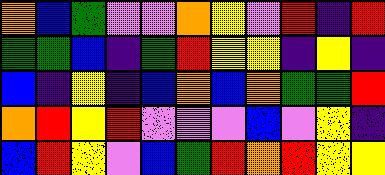[["orange", "blue", "green", "violet", "violet", "orange", "yellow", "violet", "red", "indigo", "red"], ["green", "green", "blue", "indigo", "green", "red", "yellow", "yellow", "indigo", "yellow", "indigo"], ["blue", "indigo", "yellow", "indigo", "blue", "orange", "blue", "orange", "green", "green", "red"], ["orange", "red", "yellow", "red", "violet", "violet", "violet", "blue", "violet", "yellow", "indigo"], ["blue", "red", "yellow", "violet", "blue", "green", "red", "orange", "red", "yellow", "yellow"]]